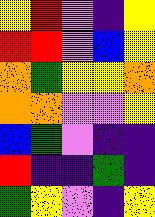[["yellow", "red", "violet", "indigo", "yellow"], ["red", "red", "violet", "blue", "yellow"], ["orange", "green", "yellow", "yellow", "orange"], ["orange", "orange", "violet", "violet", "yellow"], ["blue", "green", "violet", "indigo", "indigo"], ["red", "indigo", "indigo", "green", "indigo"], ["green", "yellow", "violet", "indigo", "yellow"]]